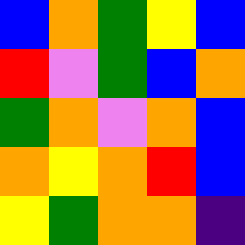[["blue", "orange", "green", "yellow", "blue"], ["red", "violet", "green", "blue", "orange"], ["green", "orange", "violet", "orange", "blue"], ["orange", "yellow", "orange", "red", "blue"], ["yellow", "green", "orange", "orange", "indigo"]]